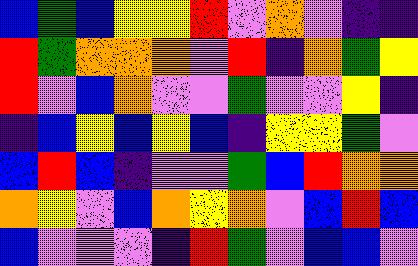[["blue", "green", "blue", "yellow", "yellow", "red", "violet", "orange", "violet", "indigo", "indigo"], ["red", "green", "orange", "orange", "orange", "violet", "red", "indigo", "orange", "green", "yellow"], ["red", "violet", "blue", "orange", "violet", "violet", "green", "violet", "violet", "yellow", "indigo"], ["indigo", "blue", "yellow", "blue", "yellow", "blue", "indigo", "yellow", "yellow", "green", "violet"], ["blue", "red", "blue", "indigo", "violet", "violet", "green", "blue", "red", "orange", "orange"], ["orange", "yellow", "violet", "blue", "orange", "yellow", "orange", "violet", "blue", "red", "blue"], ["blue", "violet", "violet", "violet", "indigo", "red", "green", "violet", "blue", "blue", "violet"]]